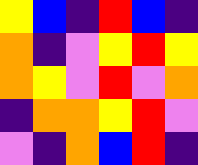[["yellow", "blue", "indigo", "red", "blue", "indigo"], ["orange", "indigo", "violet", "yellow", "red", "yellow"], ["orange", "yellow", "violet", "red", "violet", "orange"], ["indigo", "orange", "orange", "yellow", "red", "violet"], ["violet", "indigo", "orange", "blue", "red", "indigo"]]